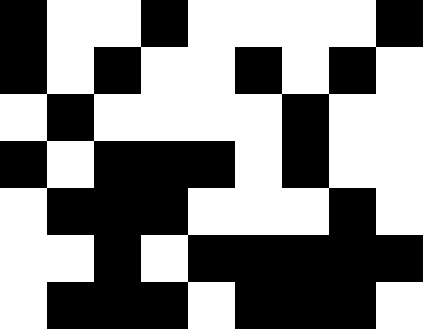[["black", "white", "white", "black", "white", "white", "white", "white", "black"], ["black", "white", "black", "white", "white", "black", "white", "black", "white"], ["white", "black", "white", "white", "white", "white", "black", "white", "white"], ["black", "white", "black", "black", "black", "white", "black", "white", "white"], ["white", "black", "black", "black", "white", "white", "white", "black", "white"], ["white", "white", "black", "white", "black", "black", "black", "black", "black"], ["white", "black", "black", "black", "white", "black", "black", "black", "white"]]